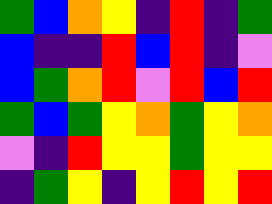[["green", "blue", "orange", "yellow", "indigo", "red", "indigo", "green"], ["blue", "indigo", "indigo", "red", "blue", "red", "indigo", "violet"], ["blue", "green", "orange", "red", "violet", "red", "blue", "red"], ["green", "blue", "green", "yellow", "orange", "green", "yellow", "orange"], ["violet", "indigo", "red", "yellow", "yellow", "green", "yellow", "yellow"], ["indigo", "green", "yellow", "indigo", "yellow", "red", "yellow", "red"]]